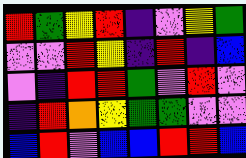[["red", "green", "yellow", "red", "indigo", "violet", "yellow", "green"], ["violet", "violet", "red", "yellow", "indigo", "red", "indigo", "blue"], ["violet", "indigo", "red", "red", "green", "violet", "red", "violet"], ["indigo", "red", "orange", "yellow", "green", "green", "violet", "violet"], ["blue", "red", "violet", "blue", "blue", "red", "red", "blue"]]